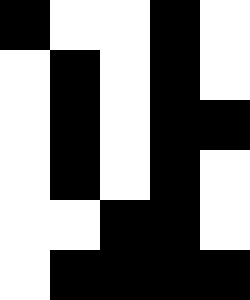[["black", "white", "white", "black", "white"], ["white", "black", "white", "black", "white"], ["white", "black", "white", "black", "black"], ["white", "black", "white", "black", "white"], ["white", "white", "black", "black", "white"], ["white", "black", "black", "black", "black"]]